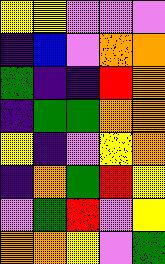[["yellow", "yellow", "violet", "violet", "violet"], ["indigo", "blue", "violet", "orange", "orange"], ["green", "indigo", "indigo", "red", "orange"], ["indigo", "green", "green", "orange", "orange"], ["yellow", "indigo", "violet", "yellow", "orange"], ["indigo", "orange", "green", "red", "yellow"], ["violet", "green", "red", "violet", "yellow"], ["orange", "orange", "yellow", "violet", "green"]]